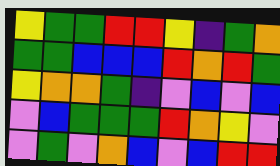[["yellow", "green", "green", "red", "red", "yellow", "indigo", "green", "orange"], ["green", "green", "blue", "blue", "blue", "red", "orange", "red", "green"], ["yellow", "orange", "orange", "green", "indigo", "violet", "blue", "violet", "blue"], ["violet", "blue", "green", "green", "green", "red", "orange", "yellow", "violet"], ["violet", "green", "violet", "orange", "blue", "violet", "blue", "red", "red"]]